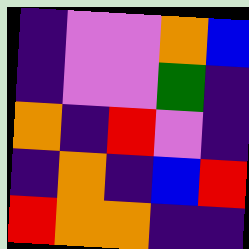[["indigo", "violet", "violet", "orange", "blue"], ["indigo", "violet", "violet", "green", "indigo"], ["orange", "indigo", "red", "violet", "indigo"], ["indigo", "orange", "indigo", "blue", "red"], ["red", "orange", "orange", "indigo", "indigo"]]